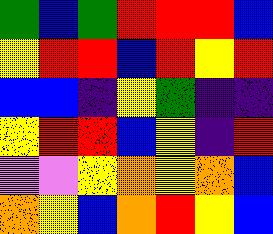[["green", "blue", "green", "red", "red", "red", "blue"], ["yellow", "red", "red", "blue", "red", "yellow", "red"], ["blue", "blue", "indigo", "yellow", "green", "indigo", "indigo"], ["yellow", "red", "red", "blue", "yellow", "indigo", "red"], ["violet", "violet", "yellow", "orange", "yellow", "orange", "blue"], ["orange", "yellow", "blue", "orange", "red", "yellow", "blue"]]